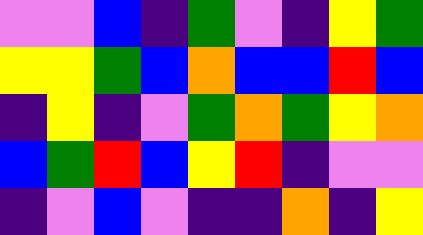[["violet", "violet", "blue", "indigo", "green", "violet", "indigo", "yellow", "green"], ["yellow", "yellow", "green", "blue", "orange", "blue", "blue", "red", "blue"], ["indigo", "yellow", "indigo", "violet", "green", "orange", "green", "yellow", "orange"], ["blue", "green", "red", "blue", "yellow", "red", "indigo", "violet", "violet"], ["indigo", "violet", "blue", "violet", "indigo", "indigo", "orange", "indigo", "yellow"]]